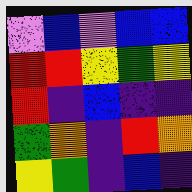[["violet", "blue", "violet", "blue", "blue"], ["red", "red", "yellow", "green", "yellow"], ["red", "indigo", "blue", "indigo", "indigo"], ["green", "orange", "indigo", "red", "orange"], ["yellow", "green", "indigo", "blue", "indigo"]]